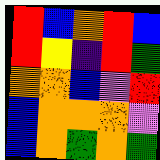[["red", "blue", "orange", "red", "blue"], ["red", "yellow", "indigo", "red", "green"], ["orange", "orange", "blue", "violet", "red"], ["blue", "orange", "orange", "orange", "violet"], ["blue", "orange", "green", "orange", "green"]]